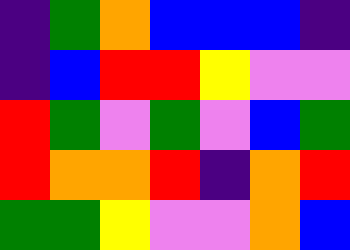[["indigo", "green", "orange", "blue", "blue", "blue", "indigo"], ["indigo", "blue", "red", "red", "yellow", "violet", "violet"], ["red", "green", "violet", "green", "violet", "blue", "green"], ["red", "orange", "orange", "red", "indigo", "orange", "red"], ["green", "green", "yellow", "violet", "violet", "orange", "blue"]]